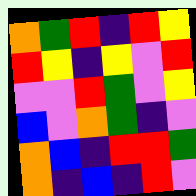[["orange", "green", "red", "indigo", "red", "yellow"], ["red", "yellow", "indigo", "yellow", "violet", "red"], ["violet", "violet", "red", "green", "violet", "yellow"], ["blue", "violet", "orange", "green", "indigo", "violet"], ["orange", "blue", "indigo", "red", "red", "green"], ["orange", "indigo", "blue", "indigo", "red", "violet"]]